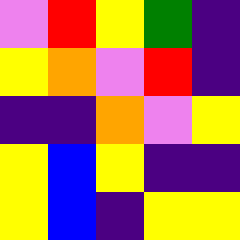[["violet", "red", "yellow", "green", "indigo"], ["yellow", "orange", "violet", "red", "indigo"], ["indigo", "indigo", "orange", "violet", "yellow"], ["yellow", "blue", "yellow", "indigo", "indigo"], ["yellow", "blue", "indigo", "yellow", "yellow"]]